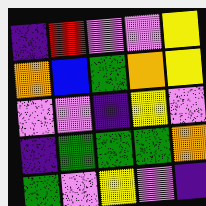[["indigo", "red", "violet", "violet", "yellow"], ["orange", "blue", "green", "orange", "yellow"], ["violet", "violet", "indigo", "yellow", "violet"], ["indigo", "green", "green", "green", "orange"], ["green", "violet", "yellow", "violet", "indigo"]]